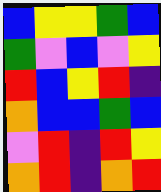[["blue", "yellow", "yellow", "green", "blue"], ["green", "violet", "blue", "violet", "yellow"], ["red", "blue", "yellow", "red", "indigo"], ["orange", "blue", "blue", "green", "blue"], ["violet", "red", "indigo", "red", "yellow"], ["orange", "red", "indigo", "orange", "red"]]